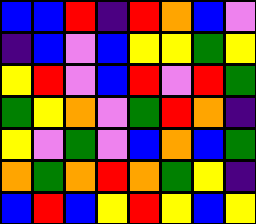[["blue", "blue", "red", "indigo", "red", "orange", "blue", "violet"], ["indigo", "blue", "violet", "blue", "yellow", "yellow", "green", "yellow"], ["yellow", "red", "violet", "blue", "red", "violet", "red", "green"], ["green", "yellow", "orange", "violet", "green", "red", "orange", "indigo"], ["yellow", "violet", "green", "violet", "blue", "orange", "blue", "green"], ["orange", "green", "orange", "red", "orange", "green", "yellow", "indigo"], ["blue", "red", "blue", "yellow", "red", "yellow", "blue", "yellow"]]